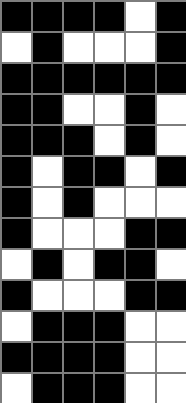[["black", "black", "black", "black", "white", "black"], ["white", "black", "white", "white", "white", "black"], ["black", "black", "black", "black", "black", "black"], ["black", "black", "white", "white", "black", "white"], ["black", "black", "black", "white", "black", "white"], ["black", "white", "black", "black", "white", "black"], ["black", "white", "black", "white", "white", "white"], ["black", "white", "white", "white", "black", "black"], ["white", "black", "white", "black", "black", "white"], ["black", "white", "white", "white", "black", "black"], ["white", "black", "black", "black", "white", "white"], ["black", "black", "black", "black", "white", "white"], ["white", "black", "black", "black", "white", "white"]]